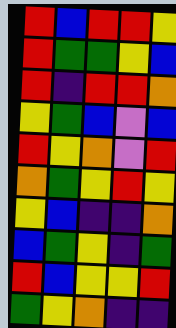[["red", "blue", "red", "red", "yellow"], ["red", "green", "green", "yellow", "blue"], ["red", "indigo", "red", "red", "orange"], ["yellow", "green", "blue", "violet", "blue"], ["red", "yellow", "orange", "violet", "red"], ["orange", "green", "yellow", "red", "yellow"], ["yellow", "blue", "indigo", "indigo", "orange"], ["blue", "green", "yellow", "indigo", "green"], ["red", "blue", "yellow", "yellow", "red"], ["green", "yellow", "orange", "indigo", "indigo"]]